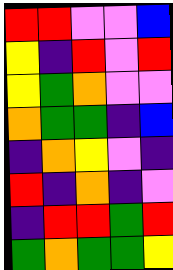[["red", "red", "violet", "violet", "blue"], ["yellow", "indigo", "red", "violet", "red"], ["yellow", "green", "orange", "violet", "violet"], ["orange", "green", "green", "indigo", "blue"], ["indigo", "orange", "yellow", "violet", "indigo"], ["red", "indigo", "orange", "indigo", "violet"], ["indigo", "red", "red", "green", "red"], ["green", "orange", "green", "green", "yellow"]]